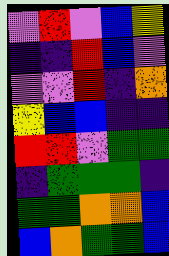[["violet", "red", "violet", "blue", "yellow"], ["indigo", "indigo", "red", "blue", "violet"], ["violet", "violet", "red", "indigo", "orange"], ["yellow", "blue", "blue", "indigo", "indigo"], ["red", "red", "violet", "green", "green"], ["indigo", "green", "green", "green", "indigo"], ["green", "green", "orange", "orange", "blue"], ["blue", "orange", "green", "green", "blue"]]